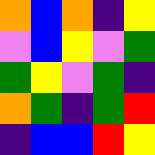[["orange", "blue", "orange", "indigo", "yellow"], ["violet", "blue", "yellow", "violet", "green"], ["green", "yellow", "violet", "green", "indigo"], ["orange", "green", "indigo", "green", "red"], ["indigo", "blue", "blue", "red", "yellow"]]